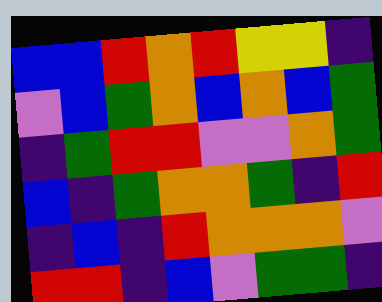[["blue", "blue", "red", "orange", "red", "yellow", "yellow", "indigo"], ["violet", "blue", "green", "orange", "blue", "orange", "blue", "green"], ["indigo", "green", "red", "red", "violet", "violet", "orange", "green"], ["blue", "indigo", "green", "orange", "orange", "green", "indigo", "red"], ["indigo", "blue", "indigo", "red", "orange", "orange", "orange", "violet"], ["red", "red", "indigo", "blue", "violet", "green", "green", "indigo"]]